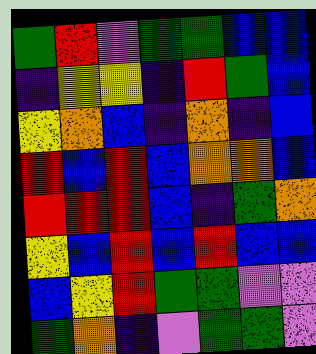[["green", "red", "violet", "green", "green", "blue", "blue"], ["indigo", "yellow", "yellow", "indigo", "red", "green", "blue"], ["yellow", "orange", "blue", "indigo", "orange", "indigo", "blue"], ["red", "blue", "red", "blue", "orange", "orange", "blue"], ["red", "red", "red", "blue", "indigo", "green", "orange"], ["yellow", "blue", "red", "blue", "red", "blue", "blue"], ["blue", "yellow", "red", "green", "green", "violet", "violet"], ["green", "orange", "indigo", "violet", "green", "green", "violet"]]